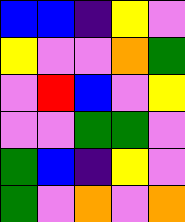[["blue", "blue", "indigo", "yellow", "violet"], ["yellow", "violet", "violet", "orange", "green"], ["violet", "red", "blue", "violet", "yellow"], ["violet", "violet", "green", "green", "violet"], ["green", "blue", "indigo", "yellow", "violet"], ["green", "violet", "orange", "violet", "orange"]]